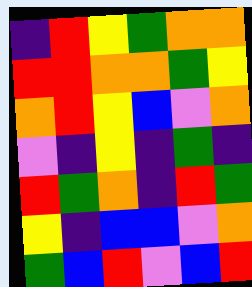[["indigo", "red", "yellow", "green", "orange", "orange"], ["red", "red", "orange", "orange", "green", "yellow"], ["orange", "red", "yellow", "blue", "violet", "orange"], ["violet", "indigo", "yellow", "indigo", "green", "indigo"], ["red", "green", "orange", "indigo", "red", "green"], ["yellow", "indigo", "blue", "blue", "violet", "orange"], ["green", "blue", "red", "violet", "blue", "red"]]